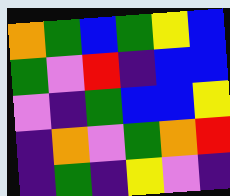[["orange", "green", "blue", "green", "yellow", "blue"], ["green", "violet", "red", "indigo", "blue", "blue"], ["violet", "indigo", "green", "blue", "blue", "yellow"], ["indigo", "orange", "violet", "green", "orange", "red"], ["indigo", "green", "indigo", "yellow", "violet", "indigo"]]